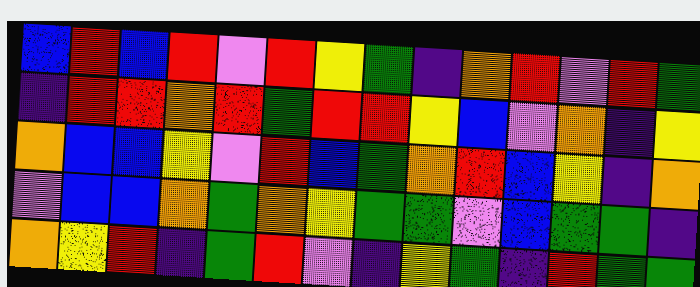[["blue", "red", "blue", "red", "violet", "red", "yellow", "green", "indigo", "orange", "red", "violet", "red", "green"], ["indigo", "red", "red", "orange", "red", "green", "red", "red", "yellow", "blue", "violet", "orange", "indigo", "yellow"], ["orange", "blue", "blue", "yellow", "violet", "red", "blue", "green", "orange", "red", "blue", "yellow", "indigo", "orange"], ["violet", "blue", "blue", "orange", "green", "orange", "yellow", "green", "green", "violet", "blue", "green", "green", "indigo"], ["orange", "yellow", "red", "indigo", "green", "red", "violet", "indigo", "yellow", "green", "indigo", "red", "green", "green"]]